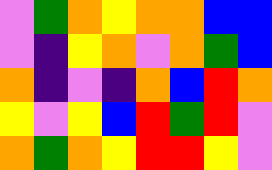[["violet", "green", "orange", "yellow", "orange", "orange", "blue", "blue"], ["violet", "indigo", "yellow", "orange", "violet", "orange", "green", "blue"], ["orange", "indigo", "violet", "indigo", "orange", "blue", "red", "orange"], ["yellow", "violet", "yellow", "blue", "red", "green", "red", "violet"], ["orange", "green", "orange", "yellow", "red", "red", "yellow", "violet"]]